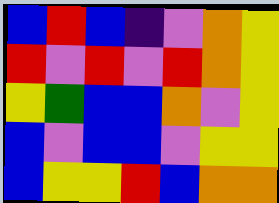[["blue", "red", "blue", "indigo", "violet", "orange", "yellow"], ["red", "violet", "red", "violet", "red", "orange", "yellow"], ["yellow", "green", "blue", "blue", "orange", "violet", "yellow"], ["blue", "violet", "blue", "blue", "violet", "yellow", "yellow"], ["blue", "yellow", "yellow", "red", "blue", "orange", "orange"]]